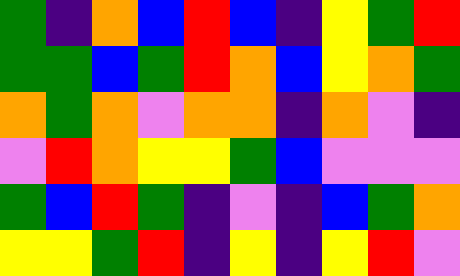[["green", "indigo", "orange", "blue", "red", "blue", "indigo", "yellow", "green", "red"], ["green", "green", "blue", "green", "red", "orange", "blue", "yellow", "orange", "green"], ["orange", "green", "orange", "violet", "orange", "orange", "indigo", "orange", "violet", "indigo"], ["violet", "red", "orange", "yellow", "yellow", "green", "blue", "violet", "violet", "violet"], ["green", "blue", "red", "green", "indigo", "violet", "indigo", "blue", "green", "orange"], ["yellow", "yellow", "green", "red", "indigo", "yellow", "indigo", "yellow", "red", "violet"]]